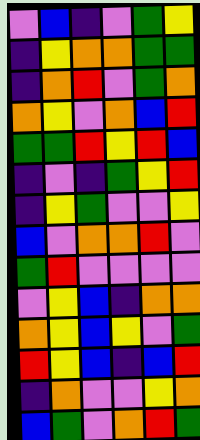[["violet", "blue", "indigo", "violet", "green", "yellow"], ["indigo", "yellow", "orange", "orange", "green", "green"], ["indigo", "orange", "red", "violet", "green", "orange"], ["orange", "yellow", "violet", "orange", "blue", "red"], ["green", "green", "red", "yellow", "red", "blue"], ["indigo", "violet", "indigo", "green", "yellow", "red"], ["indigo", "yellow", "green", "violet", "violet", "yellow"], ["blue", "violet", "orange", "orange", "red", "violet"], ["green", "red", "violet", "violet", "violet", "violet"], ["violet", "yellow", "blue", "indigo", "orange", "orange"], ["orange", "yellow", "blue", "yellow", "violet", "green"], ["red", "yellow", "blue", "indigo", "blue", "red"], ["indigo", "orange", "violet", "violet", "yellow", "orange"], ["blue", "green", "violet", "orange", "red", "green"]]